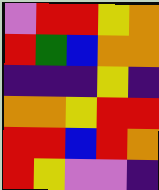[["violet", "red", "red", "yellow", "orange"], ["red", "green", "blue", "orange", "orange"], ["indigo", "indigo", "indigo", "yellow", "indigo"], ["orange", "orange", "yellow", "red", "red"], ["red", "red", "blue", "red", "orange"], ["red", "yellow", "violet", "violet", "indigo"]]